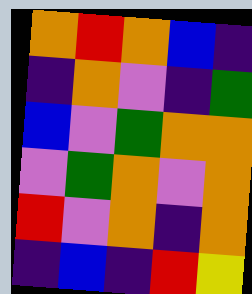[["orange", "red", "orange", "blue", "indigo"], ["indigo", "orange", "violet", "indigo", "green"], ["blue", "violet", "green", "orange", "orange"], ["violet", "green", "orange", "violet", "orange"], ["red", "violet", "orange", "indigo", "orange"], ["indigo", "blue", "indigo", "red", "yellow"]]